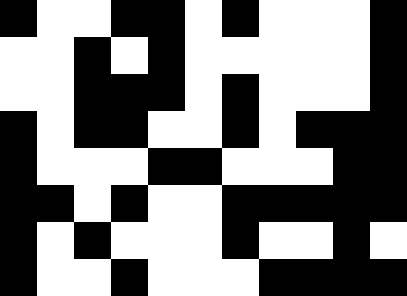[["black", "white", "white", "black", "black", "white", "black", "white", "white", "white", "black"], ["white", "white", "black", "white", "black", "white", "white", "white", "white", "white", "black"], ["white", "white", "black", "black", "black", "white", "black", "white", "white", "white", "black"], ["black", "white", "black", "black", "white", "white", "black", "white", "black", "black", "black"], ["black", "white", "white", "white", "black", "black", "white", "white", "white", "black", "black"], ["black", "black", "white", "black", "white", "white", "black", "black", "black", "black", "black"], ["black", "white", "black", "white", "white", "white", "black", "white", "white", "black", "white"], ["black", "white", "white", "black", "white", "white", "white", "black", "black", "black", "black"]]